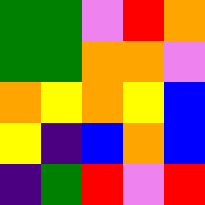[["green", "green", "violet", "red", "orange"], ["green", "green", "orange", "orange", "violet"], ["orange", "yellow", "orange", "yellow", "blue"], ["yellow", "indigo", "blue", "orange", "blue"], ["indigo", "green", "red", "violet", "red"]]